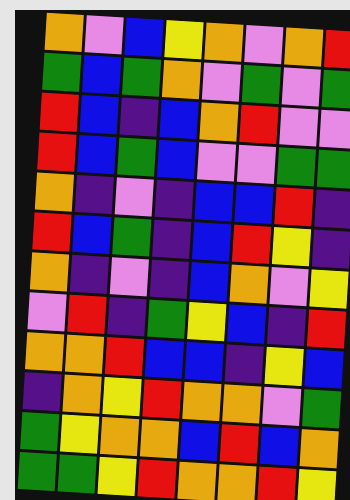[["orange", "violet", "blue", "yellow", "orange", "violet", "orange", "red"], ["green", "blue", "green", "orange", "violet", "green", "violet", "green"], ["red", "blue", "indigo", "blue", "orange", "red", "violet", "violet"], ["red", "blue", "green", "blue", "violet", "violet", "green", "green"], ["orange", "indigo", "violet", "indigo", "blue", "blue", "red", "indigo"], ["red", "blue", "green", "indigo", "blue", "red", "yellow", "indigo"], ["orange", "indigo", "violet", "indigo", "blue", "orange", "violet", "yellow"], ["violet", "red", "indigo", "green", "yellow", "blue", "indigo", "red"], ["orange", "orange", "red", "blue", "blue", "indigo", "yellow", "blue"], ["indigo", "orange", "yellow", "red", "orange", "orange", "violet", "green"], ["green", "yellow", "orange", "orange", "blue", "red", "blue", "orange"], ["green", "green", "yellow", "red", "orange", "orange", "red", "yellow"]]